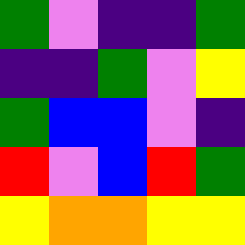[["green", "violet", "indigo", "indigo", "green"], ["indigo", "indigo", "green", "violet", "yellow"], ["green", "blue", "blue", "violet", "indigo"], ["red", "violet", "blue", "red", "green"], ["yellow", "orange", "orange", "yellow", "yellow"]]